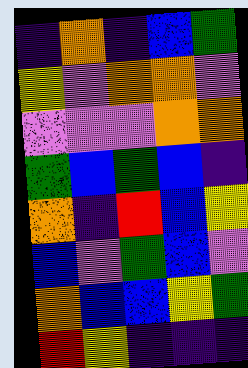[["indigo", "orange", "indigo", "blue", "green"], ["yellow", "violet", "orange", "orange", "violet"], ["violet", "violet", "violet", "orange", "orange"], ["green", "blue", "green", "blue", "indigo"], ["orange", "indigo", "red", "blue", "yellow"], ["blue", "violet", "green", "blue", "violet"], ["orange", "blue", "blue", "yellow", "green"], ["red", "yellow", "indigo", "indigo", "indigo"]]